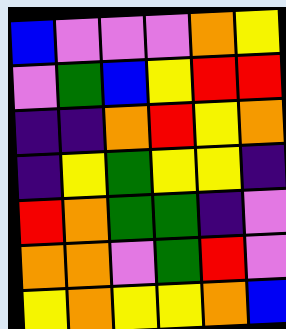[["blue", "violet", "violet", "violet", "orange", "yellow"], ["violet", "green", "blue", "yellow", "red", "red"], ["indigo", "indigo", "orange", "red", "yellow", "orange"], ["indigo", "yellow", "green", "yellow", "yellow", "indigo"], ["red", "orange", "green", "green", "indigo", "violet"], ["orange", "orange", "violet", "green", "red", "violet"], ["yellow", "orange", "yellow", "yellow", "orange", "blue"]]